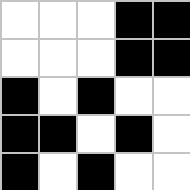[["white", "white", "white", "black", "black"], ["white", "white", "white", "black", "black"], ["black", "white", "black", "white", "white"], ["black", "black", "white", "black", "white"], ["black", "white", "black", "white", "white"]]